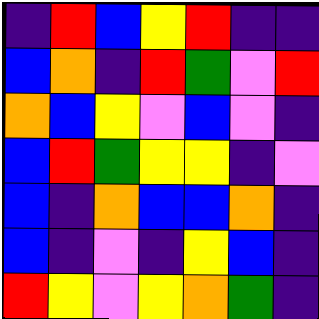[["indigo", "red", "blue", "yellow", "red", "indigo", "indigo"], ["blue", "orange", "indigo", "red", "green", "violet", "red"], ["orange", "blue", "yellow", "violet", "blue", "violet", "indigo"], ["blue", "red", "green", "yellow", "yellow", "indigo", "violet"], ["blue", "indigo", "orange", "blue", "blue", "orange", "indigo"], ["blue", "indigo", "violet", "indigo", "yellow", "blue", "indigo"], ["red", "yellow", "violet", "yellow", "orange", "green", "indigo"]]